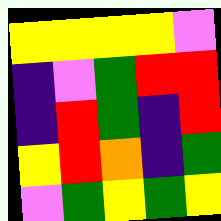[["yellow", "yellow", "yellow", "yellow", "violet"], ["indigo", "violet", "green", "red", "red"], ["indigo", "red", "green", "indigo", "red"], ["yellow", "red", "orange", "indigo", "green"], ["violet", "green", "yellow", "green", "yellow"]]